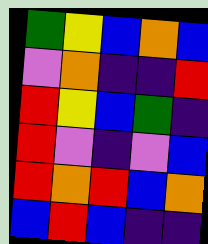[["green", "yellow", "blue", "orange", "blue"], ["violet", "orange", "indigo", "indigo", "red"], ["red", "yellow", "blue", "green", "indigo"], ["red", "violet", "indigo", "violet", "blue"], ["red", "orange", "red", "blue", "orange"], ["blue", "red", "blue", "indigo", "indigo"]]